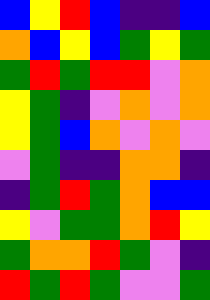[["blue", "yellow", "red", "blue", "indigo", "indigo", "blue"], ["orange", "blue", "yellow", "blue", "green", "yellow", "green"], ["green", "red", "green", "red", "red", "violet", "orange"], ["yellow", "green", "indigo", "violet", "orange", "violet", "orange"], ["yellow", "green", "blue", "orange", "violet", "orange", "violet"], ["violet", "green", "indigo", "indigo", "orange", "orange", "indigo"], ["indigo", "green", "red", "green", "orange", "blue", "blue"], ["yellow", "violet", "green", "green", "orange", "red", "yellow"], ["green", "orange", "orange", "red", "green", "violet", "indigo"], ["red", "green", "red", "green", "violet", "violet", "green"]]